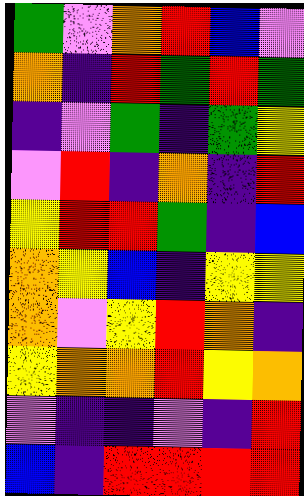[["green", "violet", "orange", "red", "blue", "violet"], ["orange", "indigo", "red", "green", "red", "green"], ["indigo", "violet", "green", "indigo", "green", "yellow"], ["violet", "red", "indigo", "orange", "indigo", "red"], ["yellow", "red", "red", "green", "indigo", "blue"], ["orange", "yellow", "blue", "indigo", "yellow", "yellow"], ["orange", "violet", "yellow", "red", "orange", "indigo"], ["yellow", "orange", "orange", "red", "yellow", "orange"], ["violet", "indigo", "indigo", "violet", "indigo", "red"], ["blue", "indigo", "red", "red", "red", "red"]]